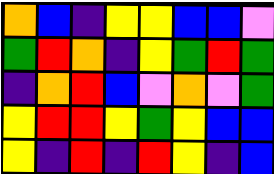[["orange", "blue", "indigo", "yellow", "yellow", "blue", "blue", "violet"], ["green", "red", "orange", "indigo", "yellow", "green", "red", "green"], ["indigo", "orange", "red", "blue", "violet", "orange", "violet", "green"], ["yellow", "red", "red", "yellow", "green", "yellow", "blue", "blue"], ["yellow", "indigo", "red", "indigo", "red", "yellow", "indigo", "blue"]]